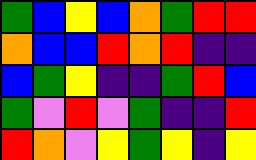[["green", "blue", "yellow", "blue", "orange", "green", "red", "red"], ["orange", "blue", "blue", "red", "orange", "red", "indigo", "indigo"], ["blue", "green", "yellow", "indigo", "indigo", "green", "red", "blue"], ["green", "violet", "red", "violet", "green", "indigo", "indigo", "red"], ["red", "orange", "violet", "yellow", "green", "yellow", "indigo", "yellow"]]